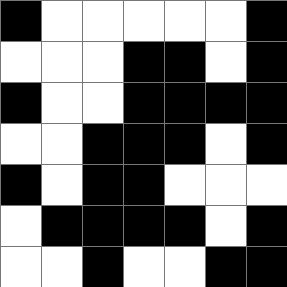[["black", "white", "white", "white", "white", "white", "black"], ["white", "white", "white", "black", "black", "white", "black"], ["black", "white", "white", "black", "black", "black", "black"], ["white", "white", "black", "black", "black", "white", "black"], ["black", "white", "black", "black", "white", "white", "white"], ["white", "black", "black", "black", "black", "white", "black"], ["white", "white", "black", "white", "white", "black", "black"]]